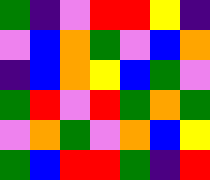[["green", "indigo", "violet", "red", "red", "yellow", "indigo"], ["violet", "blue", "orange", "green", "violet", "blue", "orange"], ["indigo", "blue", "orange", "yellow", "blue", "green", "violet"], ["green", "red", "violet", "red", "green", "orange", "green"], ["violet", "orange", "green", "violet", "orange", "blue", "yellow"], ["green", "blue", "red", "red", "green", "indigo", "red"]]